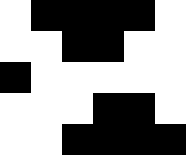[["white", "black", "black", "black", "black", "white"], ["white", "white", "black", "black", "white", "white"], ["black", "white", "white", "white", "white", "white"], ["white", "white", "white", "black", "black", "white"], ["white", "white", "black", "black", "black", "black"]]